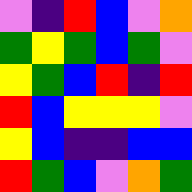[["violet", "indigo", "red", "blue", "violet", "orange"], ["green", "yellow", "green", "blue", "green", "violet"], ["yellow", "green", "blue", "red", "indigo", "red"], ["red", "blue", "yellow", "yellow", "yellow", "violet"], ["yellow", "blue", "indigo", "indigo", "blue", "blue"], ["red", "green", "blue", "violet", "orange", "green"]]